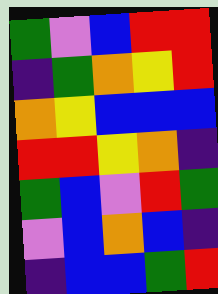[["green", "violet", "blue", "red", "red"], ["indigo", "green", "orange", "yellow", "red"], ["orange", "yellow", "blue", "blue", "blue"], ["red", "red", "yellow", "orange", "indigo"], ["green", "blue", "violet", "red", "green"], ["violet", "blue", "orange", "blue", "indigo"], ["indigo", "blue", "blue", "green", "red"]]